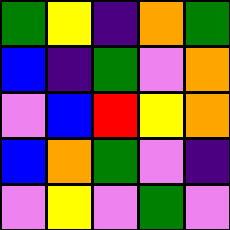[["green", "yellow", "indigo", "orange", "green"], ["blue", "indigo", "green", "violet", "orange"], ["violet", "blue", "red", "yellow", "orange"], ["blue", "orange", "green", "violet", "indigo"], ["violet", "yellow", "violet", "green", "violet"]]